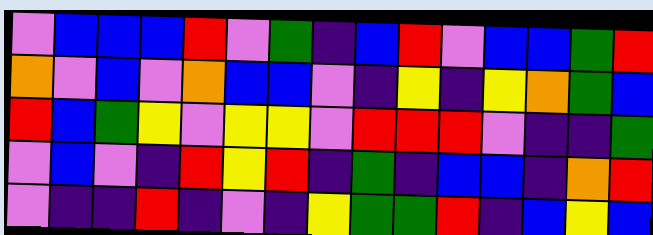[["violet", "blue", "blue", "blue", "red", "violet", "green", "indigo", "blue", "red", "violet", "blue", "blue", "green", "red"], ["orange", "violet", "blue", "violet", "orange", "blue", "blue", "violet", "indigo", "yellow", "indigo", "yellow", "orange", "green", "blue"], ["red", "blue", "green", "yellow", "violet", "yellow", "yellow", "violet", "red", "red", "red", "violet", "indigo", "indigo", "green"], ["violet", "blue", "violet", "indigo", "red", "yellow", "red", "indigo", "green", "indigo", "blue", "blue", "indigo", "orange", "red"], ["violet", "indigo", "indigo", "red", "indigo", "violet", "indigo", "yellow", "green", "green", "red", "indigo", "blue", "yellow", "blue"]]